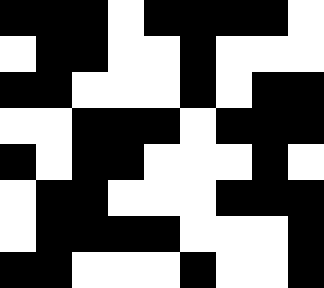[["black", "black", "black", "white", "black", "black", "black", "black", "white"], ["white", "black", "black", "white", "white", "black", "white", "white", "white"], ["black", "black", "white", "white", "white", "black", "white", "black", "black"], ["white", "white", "black", "black", "black", "white", "black", "black", "black"], ["black", "white", "black", "black", "white", "white", "white", "black", "white"], ["white", "black", "black", "white", "white", "white", "black", "black", "black"], ["white", "black", "black", "black", "black", "white", "white", "white", "black"], ["black", "black", "white", "white", "white", "black", "white", "white", "black"]]